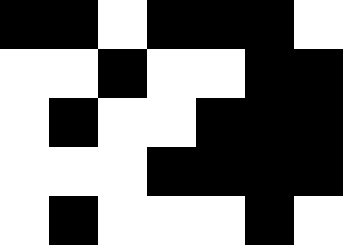[["black", "black", "white", "black", "black", "black", "white"], ["white", "white", "black", "white", "white", "black", "black"], ["white", "black", "white", "white", "black", "black", "black"], ["white", "white", "white", "black", "black", "black", "black"], ["white", "black", "white", "white", "white", "black", "white"]]